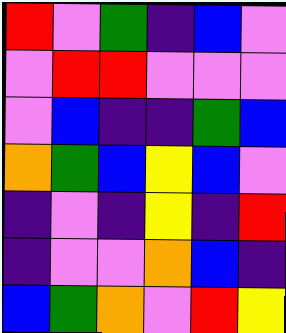[["red", "violet", "green", "indigo", "blue", "violet"], ["violet", "red", "red", "violet", "violet", "violet"], ["violet", "blue", "indigo", "indigo", "green", "blue"], ["orange", "green", "blue", "yellow", "blue", "violet"], ["indigo", "violet", "indigo", "yellow", "indigo", "red"], ["indigo", "violet", "violet", "orange", "blue", "indigo"], ["blue", "green", "orange", "violet", "red", "yellow"]]